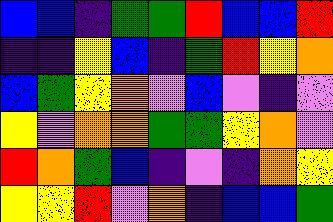[["blue", "blue", "indigo", "green", "green", "red", "blue", "blue", "red"], ["indigo", "indigo", "yellow", "blue", "indigo", "green", "red", "yellow", "orange"], ["blue", "green", "yellow", "orange", "violet", "blue", "violet", "indigo", "violet"], ["yellow", "violet", "orange", "orange", "green", "green", "yellow", "orange", "violet"], ["red", "orange", "green", "blue", "indigo", "violet", "indigo", "orange", "yellow"], ["yellow", "yellow", "red", "violet", "orange", "indigo", "blue", "blue", "green"]]